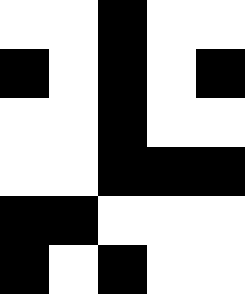[["white", "white", "black", "white", "white"], ["black", "white", "black", "white", "black"], ["white", "white", "black", "white", "white"], ["white", "white", "black", "black", "black"], ["black", "black", "white", "white", "white"], ["black", "white", "black", "white", "white"]]